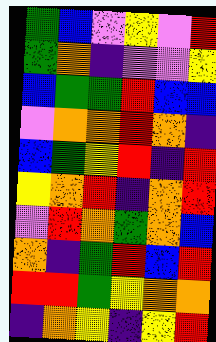[["green", "blue", "violet", "yellow", "violet", "red"], ["green", "orange", "indigo", "violet", "violet", "yellow"], ["blue", "green", "green", "red", "blue", "blue"], ["violet", "orange", "orange", "red", "orange", "indigo"], ["blue", "green", "yellow", "red", "indigo", "red"], ["yellow", "orange", "red", "indigo", "orange", "red"], ["violet", "red", "orange", "green", "orange", "blue"], ["orange", "indigo", "green", "red", "blue", "red"], ["red", "red", "green", "yellow", "orange", "orange"], ["indigo", "orange", "yellow", "indigo", "yellow", "red"]]